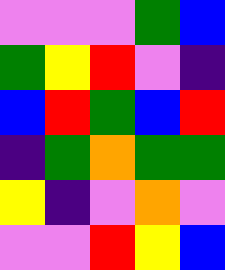[["violet", "violet", "violet", "green", "blue"], ["green", "yellow", "red", "violet", "indigo"], ["blue", "red", "green", "blue", "red"], ["indigo", "green", "orange", "green", "green"], ["yellow", "indigo", "violet", "orange", "violet"], ["violet", "violet", "red", "yellow", "blue"]]